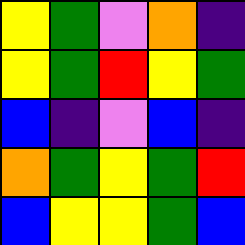[["yellow", "green", "violet", "orange", "indigo"], ["yellow", "green", "red", "yellow", "green"], ["blue", "indigo", "violet", "blue", "indigo"], ["orange", "green", "yellow", "green", "red"], ["blue", "yellow", "yellow", "green", "blue"]]